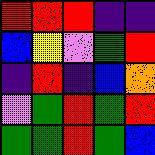[["red", "red", "red", "indigo", "indigo"], ["blue", "yellow", "violet", "green", "red"], ["indigo", "red", "indigo", "blue", "orange"], ["violet", "green", "red", "green", "red"], ["green", "green", "red", "green", "blue"]]